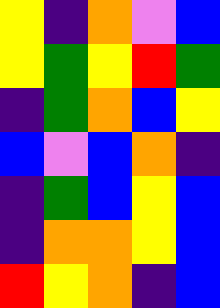[["yellow", "indigo", "orange", "violet", "blue"], ["yellow", "green", "yellow", "red", "green"], ["indigo", "green", "orange", "blue", "yellow"], ["blue", "violet", "blue", "orange", "indigo"], ["indigo", "green", "blue", "yellow", "blue"], ["indigo", "orange", "orange", "yellow", "blue"], ["red", "yellow", "orange", "indigo", "blue"]]